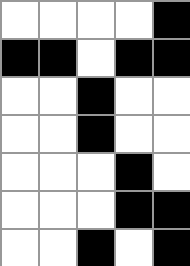[["white", "white", "white", "white", "black"], ["black", "black", "white", "black", "black"], ["white", "white", "black", "white", "white"], ["white", "white", "black", "white", "white"], ["white", "white", "white", "black", "white"], ["white", "white", "white", "black", "black"], ["white", "white", "black", "white", "black"]]